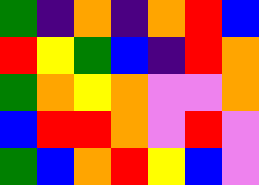[["green", "indigo", "orange", "indigo", "orange", "red", "blue"], ["red", "yellow", "green", "blue", "indigo", "red", "orange"], ["green", "orange", "yellow", "orange", "violet", "violet", "orange"], ["blue", "red", "red", "orange", "violet", "red", "violet"], ["green", "blue", "orange", "red", "yellow", "blue", "violet"]]